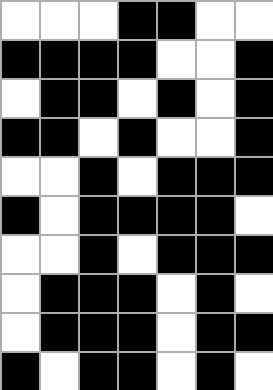[["white", "white", "white", "black", "black", "white", "white"], ["black", "black", "black", "black", "white", "white", "black"], ["white", "black", "black", "white", "black", "white", "black"], ["black", "black", "white", "black", "white", "white", "black"], ["white", "white", "black", "white", "black", "black", "black"], ["black", "white", "black", "black", "black", "black", "white"], ["white", "white", "black", "white", "black", "black", "black"], ["white", "black", "black", "black", "white", "black", "white"], ["white", "black", "black", "black", "white", "black", "black"], ["black", "white", "black", "black", "white", "black", "white"]]